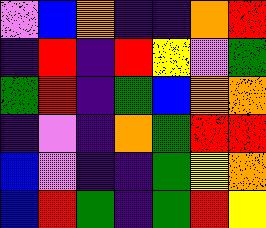[["violet", "blue", "orange", "indigo", "indigo", "orange", "red"], ["indigo", "red", "indigo", "red", "yellow", "violet", "green"], ["green", "red", "indigo", "green", "blue", "orange", "orange"], ["indigo", "violet", "indigo", "orange", "green", "red", "red"], ["blue", "violet", "indigo", "indigo", "green", "yellow", "orange"], ["blue", "red", "green", "indigo", "green", "red", "yellow"]]